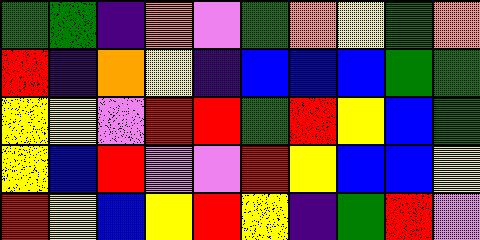[["green", "green", "indigo", "orange", "violet", "green", "orange", "yellow", "green", "orange"], ["red", "indigo", "orange", "yellow", "indigo", "blue", "blue", "blue", "green", "green"], ["yellow", "yellow", "violet", "red", "red", "green", "red", "yellow", "blue", "green"], ["yellow", "blue", "red", "violet", "violet", "red", "yellow", "blue", "blue", "yellow"], ["red", "yellow", "blue", "yellow", "red", "yellow", "indigo", "green", "red", "violet"]]